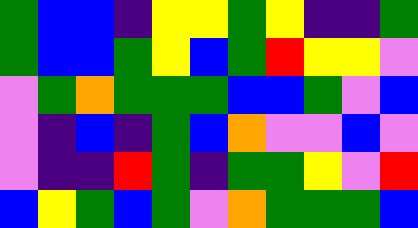[["green", "blue", "blue", "indigo", "yellow", "yellow", "green", "yellow", "indigo", "indigo", "green"], ["green", "blue", "blue", "green", "yellow", "blue", "green", "red", "yellow", "yellow", "violet"], ["violet", "green", "orange", "green", "green", "green", "blue", "blue", "green", "violet", "blue"], ["violet", "indigo", "blue", "indigo", "green", "blue", "orange", "violet", "violet", "blue", "violet"], ["violet", "indigo", "indigo", "red", "green", "indigo", "green", "green", "yellow", "violet", "red"], ["blue", "yellow", "green", "blue", "green", "violet", "orange", "green", "green", "green", "blue"]]